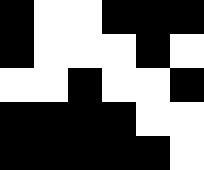[["black", "white", "white", "black", "black", "black"], ["black", "white", "white", "white", "black", "white"], ["white", "white", "black", "white", "white", "black"], ["black", "black", "black", "black", "white", "white"], ["black", "black", "black", "black", "black", "white"]]